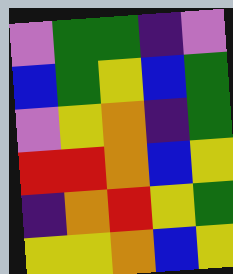[["violet", "green", "green", "indigo", "violet"], ["blue", "green", "yellow", "blue", "green"], ["violet", "yellow", "orange", "indigo", "green"], ["red", "red", "orange", "blue", "yellow"], ["indigo", "orange", "red", "yellow", "green"], ["yellow", "yellow", "orange", "blue", "yellow"]]